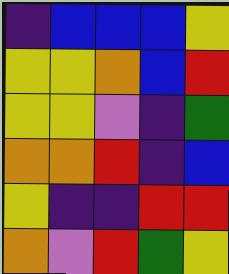[["indigo", "blue", "blue", "blue", "yellow"], ["yellow", "yellow", "orange", "blue", "red"], ["yellow", "yellow", "violet", "indigo", "green"], ["orange", "orange", "red", "indigo", "blue"], ["yellow", "indigo", "indigo", "red", "red"], ["orange", "violet", "red", "green", "yellow"]]